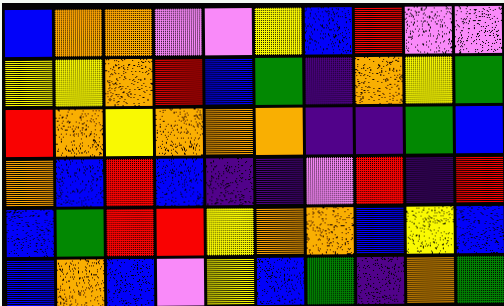[["blue", "orange", "orange", "violet", "violet", "yellow", "blue", "red", "violet", "violet"], ["yellow", "yellow", "orange", "red", "blue", "green", "indigo", "orange", "yellow", "green"], ["red", "orange", "yellow", "orange", "orange", "orange", "indigo", "indigo", "green", "blue"], ["orange", "blue", "red", "blue", "indigo", "indigo", "violet", "red", "indigo", "red"], ["blue", "green", "red", "red", "yellow", "orange", "orange", "blue", "yellow", "blue"], ["blue", "orange", "blue", "violet", "yellow", "blue", "green", "indigo", "orange", "green"]]